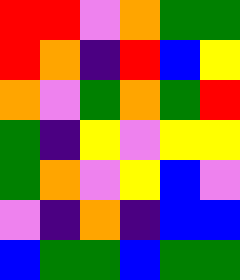[["red", "red", "violet", "orange", "green", "green"], ["red", "orange", "indigo", "red", "blue", "yellow"], ["orange", "violet", "green", "orange", "green", "red"], ["green", "indigo", "yellow", "violet", "yellow", "yellow"], ["green", "orange", "violet", "yellow", "blue", "violet"], ["violet", "indigo", "orange", "indigo", "blue", "blue"], ["blue", "green", "green", "blue", "green", "green"]]